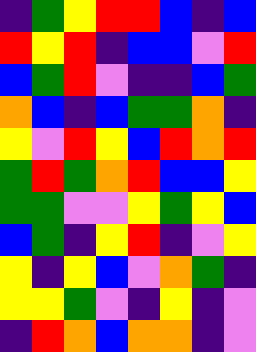[["indigo", "green", "yellow", "red", "red", "blue", "indigo", "blue"], ["red", "yellow", "red", "indigo", "blue", "blue", "violet", "red"], ["blue", "green", "red", "violet", "indigo", "indigo", "blue", "green"], ["orange", "blue", "indigo", "blue", "green", "green", "orange", "indigo"], ["yellow", "violet", "red", "yellow", "blue", "red", "orange", "red"], ["green", "red", "green", "orange", "red", "blue", "blue", "yellow"], ["green", "green", "violet", "violet", "yellow", "green", "yellow", "blue"], ["blue", "green", "indigo", "yellow", "red", "indigo", "violet", "yellow"], ["yellow", "indigo", "yellow", "blue", "violet", "orange", "green", "indigo"], ["yellow", "yellow", "green", "violet", "indigo", "yellow", "indigo", "violet"], ["indigo", "red", "orange", "blue", "orange", "orange", "indigo", "violet"]]